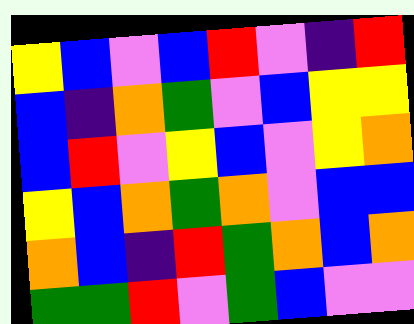[["yellow", "blue", "violet", "blue", "red", "violet", "indigo", "red"], ["blue", "indigo", "orange", "green", "violet", "blue", "yellow", "yellow"], ["blue", "red", "violet", "yellow", "blue", "violet", "yellow", "orange"], ["yellow", "blue", "orange", "green", "orange", "violet", "blue", "blue"], ["orange", "blue", "indigo", "red", "green", "orange", "blue", "orange"], ["green", "green", "red", "violet", "green", "blue", "violet", "violet"]]